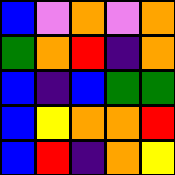[["blue", "violet", "orange", "violet", "orange"], ["green", "orange", "red", "indigo", "orange"], ["blue", "indigo", "blue", "green", "green"], ["blue", "yellow", "orange", "orange", "red"], ["blue", "red", "indigo", "orange", "yellow"]]